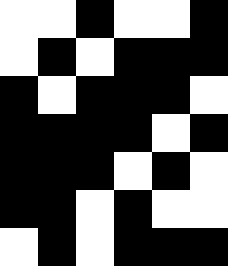[["white", "white", "black", "white", "white", "black"], ["white", "black", "white", "black", "black", "black"], ["black", "white", "black", "black", "black", "white"], ["black", "black", "black", "black", "white", "black"], ["black", "black", "black", "white", "black", "white"], ["black", "black", "white", "black", "white", "white"], ["white", "black", "white", "black", "black", "black"]]